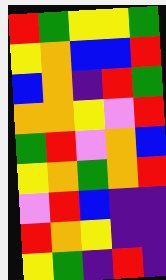[["red", "green", "yellow", "yellow", "green"], ["yellow", "orange", "blue", "blue", "red"], ["blue", "orange", "indigo", "red", "green"], ["orange", "orange", "yellow", "violet", "red"], ["green", "red", "violet", "orange", "blue"], ["yellow", "orange", "green", "orange", "red"], ["violet", "red", "blue", "indigo", "indigo"], ["red", "orange", "yellow", "indigo", "indigo"], ["yellow", "green", "indigo", "red", "indigo"]]